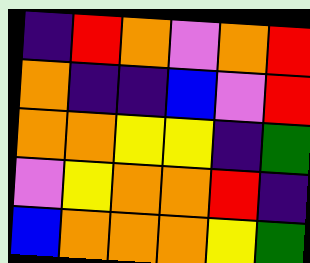[["indigo", "red", "orange", "violet", "orange", "red"], ["orange", "indigo", "indigo", "blue", "violet", "red"], ["orange", "orange", "yellow", "yellow", "indigo", "green"], ["violet", "yellow", "orange", "orange", "red", "indigo"], ["blue", "orange", "orange", "orange", "yellow", "green"]]